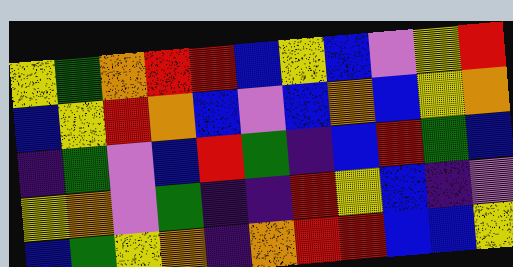[["yellow", "green", "orange", "red", "red", "blue", "yellow", "blue", "violet", "yellow", "red"], ["blue", "yellow", "red", "orange", "blue", "violet", "blue", "orange", "blue", "yellow", "orange"], ["indigo", "green", "violet", "blue", "red", "green", "indigo", "blue", "red", "green", "blue"], ["yellow", "orange", "violet", "green", "indigo", "indigo", "red", "yellow", "blue", "indigo", "violet"], ["blue", "green", "yellow", "orange", "indigo", "orange", "red", "red", "blue", "blue", "yellow"]]